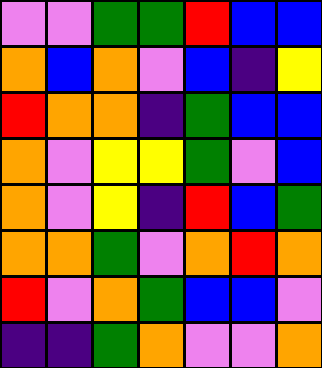[["violet", "violet", "green", "green", "red", "blue", "blue"], ["orange", "blue", "orange", "violet", "blue", "indigo", "yellow"], ["red", "orange", "orange", "indigo", "green", "blue", "blue"], ["orange", "violet", "yellow", "yellow", "green", "violet", "blue"], ["orange", "violet", "yellow", "indigo", "red", "blue", "green"], ["orange", "orange", "green", "violet", "orange", "red", "orange"], ["red", "violet", "orange", "green", "blue", "blue", "violet"], ["indigo", "indigo", "green", "orange", "violet", "violet", "orange"]]